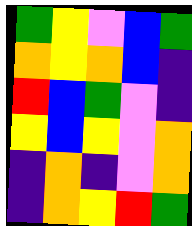[["green", "yellow", "violet", "blue", "green"], ["orange", "yellow", "orange", "blue", "indigo"], ["red", "blue", "green", "violet", "indigo"], ["yellow", "blue", "yellow", "violet", "orange"], ["indigo", "orange", "indigo", "violet", "orange"], ["indigo", "orange", "yellow", "red", "green"]]